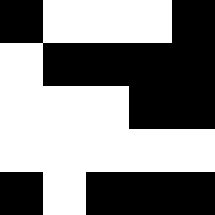[["black", "white", "white", "white", "black"], ["white", "black", "black", "black", "black"], ["white", "white", "white", "black", "black"], ["white", "white", "white", "white", "white"], ["black", "white", "black", "black", "black"]]